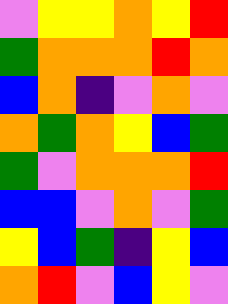[["violet", "yellow", "yellow", "orange", "yellow", "red"], ["green", "orange", "orange", "orange", "red", "orange"], ["blue", "orange", "indigo", "violet", "orange", "violet"], ["orange", "green", "orange", "yellow", "blue", "green"], ["green", "violet", "orange", "orange", "orange", "red"], ["blue", "blue", "violet", "orange", "violet", "green"], ["yellow", "blue", "green", "indigo", "yellow", "blue"], ["orange", "red", "violet", "blue", "yellow", "violet"]]